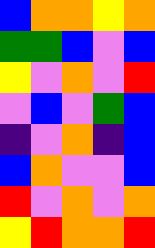[["blue", "orange", "orange", "yellow", "orange"], ["green", "green", "blue", "violet", "blue"], ["yellow", "violet", "orange", "violet", "red"], ["violet", "blue", "violet", "green", "blue"], ["indigo", "violet", "orange", "indigo", "blue"], ["blue", "orange", "violet", "violet", "blue"], ["red", "violet", "orange", "violet", "orange"], ["yellow", "red", "orange", "orange", "red"]]